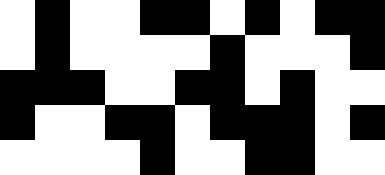[["white", "black", "white", "white", "black", "black", "white", "black", "white", "black", "black"], ["white", "black", "white", "white", "white", "white", "black", "white", "white", "white", "black"], ["black", "black", "black", "white", "white", "black", "black", "white", "black", "white", "white"], ["black", "white", "white", "black", "black", "white", "black", "black", "black", "white", "black"], ["white", "white", "white", "white", "black", "white", "white", "black", "black", "white", "white"]]